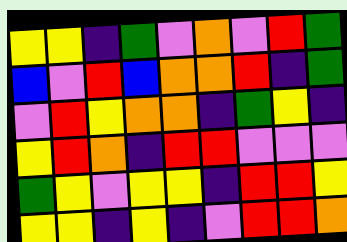[["yellow", "yellow", "indigo", "green", "violet", "orange", "violet", "red", "green"], ["blue", "violet", "red", "blue", "orange", "orange", "red", "indigo", "green"], ["violet", "red", "yellow", "orange", "orange", "indigo", "green", "yellow", "indigo"], ["yellow", "red", "orange", "indigo", "red", "red", "violet", "violet", "violet"], ["green", "yellow", "violet", "yellow", "yellow", "indigo", "red", "red", "yellow"], ["yellow", "yellow", "indigo", "yellow", "indigo", "violet", "red", "red", "orange"]]